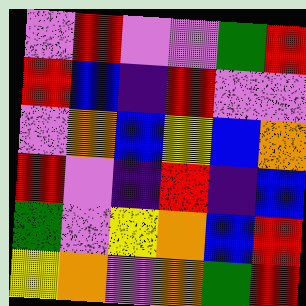[["violet", "red", "violet", "violet", "green", "red"], ["red", "blue", "indigo", "red", "violet", "violet"], ["violet", "orange", "blue", "yellow", "blue", "orange"], ["red", "violet", "indigo", "red", "indigo", "blue"], ["green", "violet", "yellow", "orange", "blue", "red"], ["yellow", "orange", "violet", "orange", "green", "red"]]